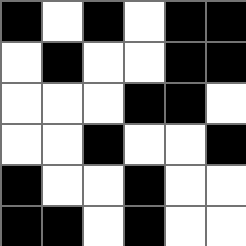[["black", "white", "black", "white", "black", "black"], ["white", "black", "white", "white", "black", "black"], ["white", "white", "white", "black", "black", "white"], ["white", "white", "black", "white", "white", "black"], ["black", "white", "white", "black", "white", "white"], ["black", "black", "white", "black", "white", "white"]]